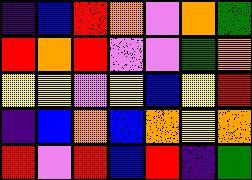[["indigo", "blue", "red", "orange", "violet", "orange", "green"], ["red", "orange", "red", "violet", "violet", "green", "orange"], ["yellow", "yellow", "violet", "yellow", "blue", "yellow", "red"], ["indigo", "blue", "orange", "blue", "orange", "yellow", "orange"], ["red", "violet", "red", "blue", "red", "indigo", "green"]]